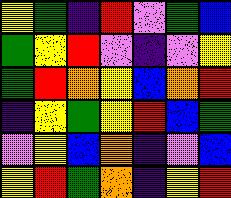[["yellow", "green", "indigo", "red", "violet", "green", "blue"], ["green", "yellow", "red", "violet", "indigo", "violet", "yellow"], ["green", "red", "orange", "yellow", "blue", "orange", "red"], ["indigo", "yellow", "green", "yellow", "red", "blue", "green"], ["violet", "yellow", "blue", "orange", "indigo", "violet", "blue"], ["yellow", "red", "green", "orange", "indigo", "yellow", "red"]]